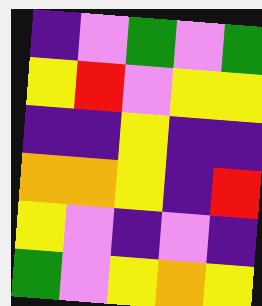[["indigo", "violet", "green", "violet", "green"], ["yellow", "red", "violet", "yellow", "yellow"], ["indigo", "indigo", "yellow", "indigo", "indigo"], ["orange", "orange", "yellow", "indigo", "red"], ["yellow", "violet", "indigo", "violet", "indigo"], ["green", "violet", "yellow", "orange", "yellow"]]